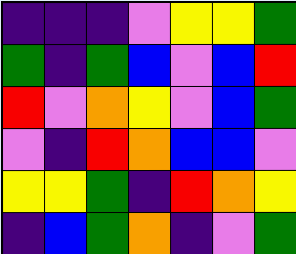[["indigo", "indigo", "indigo", "violet", "yellow", "yellow", "green"], ["green", "indigo", "green", "blue", "violet", "blue", "red"], ["red", "violet", "orange", "yellow", "violet", "blue", "green"], ["violet", "indigo", "red", "orange", "blue", "blue", "violet"], ["yellow", "yellow", "green", "indigo", "red", "orange", "yellow"], ["indigo", "blue", "green", "orange", "indigo", "violet", "green"]]